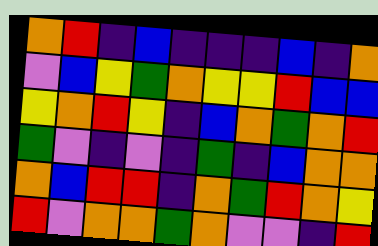[["orange", "red", "indigo", "blue", "indigo", "indigo", "indigo", "blue", "indigo", "orange"], ["violet", "blue", "yellow", "green", "orange", "yellow", "yellow", "red", "blue", "blue"], ["yellow", "orange", "red", "yellow", "indigo", "blue", "orange", "green", "orange", "red"], ["green", "violet", "indigo", "violet", "indigo", "green", "indigo", "blue", "orange", "orange"], ["orange", "blue", "red", "red", "indigo", "orange", "green", "red", "orange", "yellow"], ["red", "violet", "orange", "orange", "green", "orange", "violet", "violet", "indigo", "red"]]